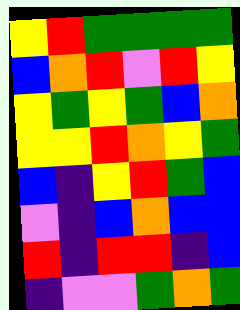[["yellow", "red", "green", "green", "green", "green"], ["blue", "orange", "red", "violet", "red", "yellow"], ["yellow", "green", "yellow", "green", "blue", "orange"], ["yellow", "yellow", "red", "orange", "yellow", "green"], ["blue", "indigo", "yellow", "red", "green", "blue"], ["violet", "indigo", "blue", "orange", "blue", "blue"], ["red", "indigo", "red", "red", "indigo", "blue"], ["indigo", "violet", "violet", "green", "orange", "green"]]